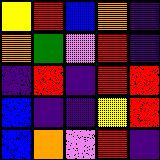[["yellow", "red", "blue", "orange", "indigo"], ["orange", "green", "violet", "red", "indigo"], ["indigo", "red", "indigo", "red", "red"], ["blue", "indigo", "indigo", "yellow", "red"], ["blue", "orange", "violet", "red", "indigo"]]